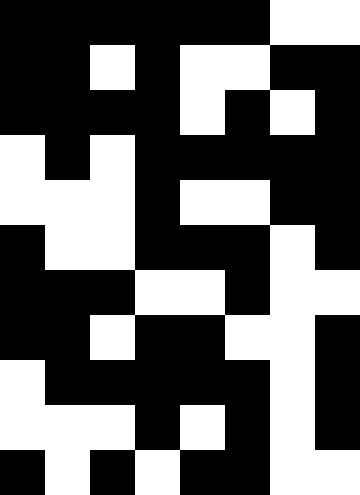[["black", "black", "black", "black", "black", "black", "white", "white"], ["black", "black", "white", "black", "white", "white", "black", "black"], ["black", "black", "black", "black", "white", "black", "white", "black"], ["white", "black", "white", "black", "black", "black", "black", "black"], ["white", "white", "white", "black", "white", "white", "black", "black"], ["black", "white", "white", "black", "black", "black", "white", "black"], ["black", "black", "black", "white", "white", "black", "white", "white"], ["black", "black", "white", "black", "black", "white", "white", "black"], ["white", "black", "black", "black", "black", "black", "white", "black"], ["white", "white", "white", "black", "white", "black", "white", "black"], ["black", "white", "black", "white", "black", "black", "white", "white"]]